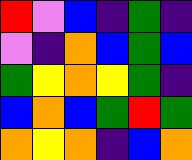[["red", "violet", "blue", "indigo", "green", "indigo"], ["violet", "indigo", "orange", "blue", "green", "blue"], ["green", "yellow", "orange", "yellow", "green", "indigo"], ["blue", "orange", "blue", "green", "red", "green"], ["orange", "yellow", "orange", "indigo", "blue", "orange"]]